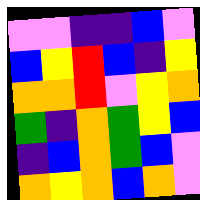[["violet", "violet", "indigo", "indigo", "blue", "violet"], ["blue", "yellow", "red", "blue", "indigo", "yellow"], ["orange", "orange", "red", "violet", "yellow", "orange"], ["green", "indigo", "orange", "green", "yellow", "blue"], ["indigo", "blue", "orange", "green", "blue", "violet"], ["orange", "yellow", "orange", "blue", "orange", "violet"]]